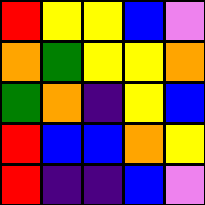[["red", "yellow", "yellow", "blue", "violet"], ["orange", "green", "yellow", "yellow", "orange"], ["green", "orange", "indigo", "yellow", "blue"], ["red", "blue", "blue", "orange", "yellow"], ["red", "indigo", "indigo", "blue", "violet"]]